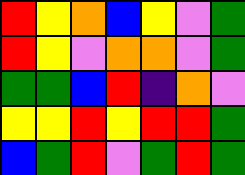[["red", "yellow", "orange", "blue", "yellow", "violet", "green"], ["red", "yellow", "violet", "orange", "orange", "violet", "green"], ["green", "green", "blue", "red", "indigo", "orange", "violet"], ["yellow", "yellow", "red", "yellow", "red", "red", "green"], ["blue", "green", "red", "violet", "green", "red", "green"]]